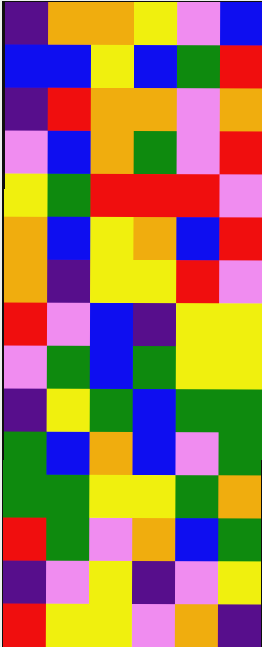[["indigo", "orange", "orange", "yellow", "violet", "blue"], ["blue", "blue", "yellow", "blue", "green", "red"], ["indigo", "red", "orange", "orange", "violet", "orange"], ["violet", "blue", "orange", "green", "violet", "red"], ["yellow", "green", "red", "red", "red", "violet"], ["orange", "blue", "yellow", "orange", "blue", "red"], ["orange", "indigo", "yellow", "yellow", "red", "violet"], ["red", "violet", "blue", "indigo", "yellow", "yellow"], ["violet", "green", "blue", "green", "yellow", "yellow"], ["indigo", "yellow", "green", "blue", "green", "green"], ["green", "blue", "orange", "blue", "violet", "green"], ["green", "green", "yellow", "yellow", "green", "orange"], ["red", "green", "violet", "orange", "blue", "green"], ["indigo", "violet", "yellow", "indigo", "violet", "yellow"], ["red", "yellow", "yellow", "violet", "orange", "indigo"]]